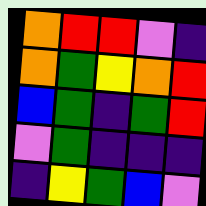[["orange", "red", "red", "violet", "indigo"], ["orange", "green", "yellow", "orange", "red"], ["blue", "green", "indigo", "green", "red"], ["violet", "green", "indigo", "indigo", "indigo"], ["indigo", "yellow", "green", "blue", "violet"]]